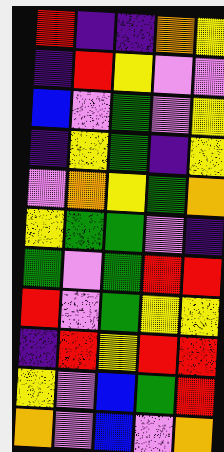[["red", "indigo", "indigo", "orange", "yellow"], ["indigo", "red", "yellow", "violet", "violet"], ["blue", "violet", "green", "violet", "yellow"], ["indigo", "yellow", "green", "indigo", "yellow"], ["violet", "orange", "yellow", "green", "orange"], ["yellow", "green", "green", "violet", "indigo"], ["green", "violet", "green", "red", "red"], ["red", "violet", "green", "yellow", "yellow"], ["indigo", "red", "yellow", "red", "red"], ["yellow", "violet", "blue", "green", "red"], ["orange", "violet", "blue", "violet", "orange"]]